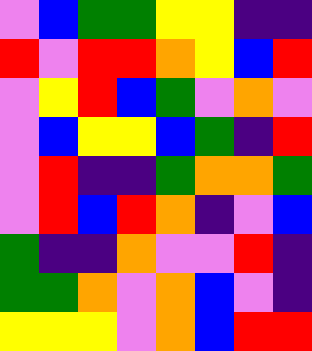[["violet", "blue", "green", "green", "yellow", "yellow", "indigo", "indigo"], ["red", "violet", "red", "red", "orange", "yellow", "blue", "red"], ["violet", "yellow", "red", "blue", "green", "violet", "orange", "violet"], ["violet", "blue", "yellow", "yellow", "blue", "green", "indigo", "red"], ["violet", "red", "indigo", "indigo", "green", "orange", "orange", "green"], ["violet", "red", "blue", "red", "orange", "indigo", "violet", "blue"], ["green", "indigo", "indigo", "orange", "violet", "violet", "red", "indigo"], ["green", "green", "orange", "violet", "orange", "blue", "violet", "indigo"], ["yellow", "yellow", "yellow", "violet", "orange", "blue", "red", "red"]]